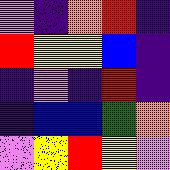[["violet", "indigo", "orange", "red", "indigo"], ["red", "yellow", "yellow", "blue", "indigo"], ["indigo", "violet", "indigo", "red", "indigo"], ["indigo", "blue", "blue", "green", "orange"], ["violet", "yellow", "red", "yellow", "violet"]]